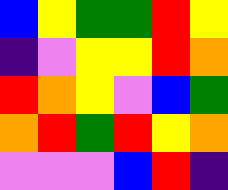[["blue", "yellow", "green", "green", "red", "yellow"], ["indigo", "violet", "yellow", "yellow", "red", "orange"], ["red", "orange", "yellow", "violet", "blue", "green"], ["orange", "red", "green", "red", "yellow", "orange"], ["violet", "violet", "violet", "blue", "red", "indigo"]]